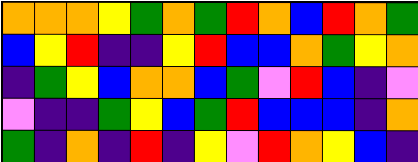[["orange", "orange", "orange", "yellow", "green", "orange", "green", "red", "orange", "blue", "red", "orange", "green"], ["blue", "yellow", "red", "indigo", "indigo", "yellow", "red", "blue", "blue", "orange", "green", "yellow", "orange"], ["indigo", "green", "yellow", "blue", "orange", "orange", "blue", "green", "violet", "red", "blue", "indigo", "violet"], ["violet", "indigo", "indigo", "green", "yellow", "blue", "green", "red", "blue", "blue", "blue", "indigo", "orange"], ["green", "indigo", "orange", "indigo", "red", "indigo", "yellow", "violet", "red", "orange", "yellow", "blue", "indigo"]]